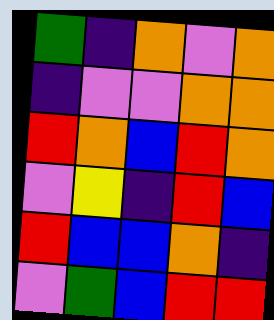[["green", "indigo", "orange", "violet", "orange"], ["indigo", "violet", "violet", "orange", "orange"], ["red", "orange", "blue", "red", "orange"], ["violet", "yellow", "indigo", "red", "blue"], ["red", "blue", "blue", "orange", "indigo"], ["violet", "green", "blue", "red", "red"]]